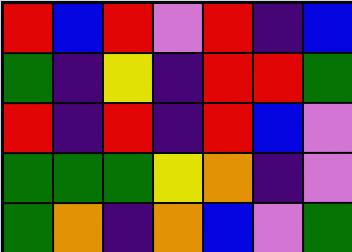[["red", "blue", "red", "violet", "red", "indigo", "blue"], ["green", "indigo", "yellow", "indigo", "red", "red", "green"], ["red", "indigo", "red", "indigo", "red", "blue", "violet"], ["green", "green", "green", "yellow", "orange", "indigo", "violet"], ["green", "orange", "indigo", "orange", "blue", "violet", "green"]]